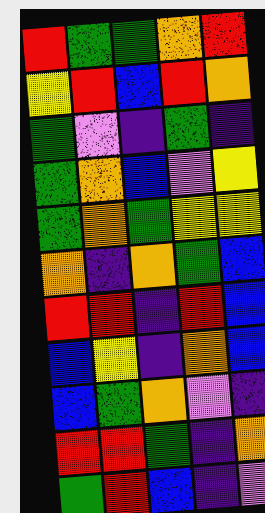[["red", "green", "green", "orange", "red"], ["yellow", "red", "blue", "red", "orange"], ["green", "violet", "indigo", "green", "indigo"], ["green", "orange", "blue", "violet", "yellow"], ["green", "orange", "green", "yellow", "yellow"], ["orange", "indigo", "orange", "green", "blue"], ["red", "red", "indigo", "red", "blue"], ["blue", "yellow", "indigo", "orange", "blue"], ["blue", "green", "orange", "violet", "indigo"], ["red", "red", "green", "indigo", "orange"], ["green", "red", "blue", "indigo", "violet"]]